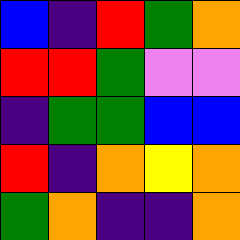[["blue", "indigo", "red", "green", "orange"], ["red", "red", "green", "violet", "violet"], ["indigo", "green", "green", "blue", "blue"], ["red", "indigo", "orange", "yellow", "orange"], ["green", "orange", "indigo", "indigo", "orange"]]